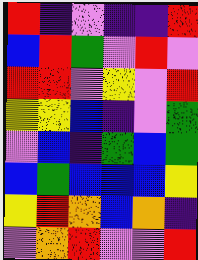[["red", "indigo", "violet", "indigo", "indigo", "red"], ["blue", "red", "green", "violet", "red", "violet"], ["red", "red", "violet", "yellow", "violet", "red"], ["yellow", "yellow", "blue", "indigo", "violet", "green"], ["violet", "blue", "indigo", "green", "blue", "green"], ["blue", "green", "blue", "blue", "blue", "yellow"], ["yellow", "red", "orange", "blue", "orange", "indigo"], ["violet", "orange", "red", "violet", "violet", "red"]]